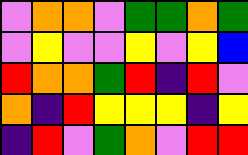[["violet", "orange", "orange", "violet", "green", "green", "orange", "green"], ["violet", "yellow", "violet", "violet", "yellow", "violet", "yellow", "blue"], ["red", "orange", "orange", "green", "red", "indigo", "red", "violet"], ["orange", "indigo", "red", "yellow", "yellow", "yellow", "indigo", "yellow"], ["indigo", "red", "violet", "green", "orange", "violet", "red", "red"]]